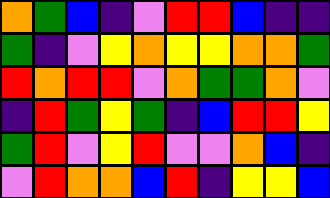[["orange", "green", "blue", "indigo", "violet", "red", "red", "blue", "indigo", "indigo"], ["green", "indigo", "violet", "yellow", "orange", "yellow", "yellow", "orange", "orange", "green"], ["red", "orange", "red", "red", "violet", "orange", "green", "green", "orange", "violet"], ["indigo", "red", "green", "yellow", "green", "indigo", "blue", "red", "red", "yellow"], ["green", "red", "violet", "yellow", "red", "violet", "violet", "orange", "blue", "indigo"], ["violet", "red", "orange", "orange", "blue", "red", "indigo", "yellow", "yellow", "blue"]]